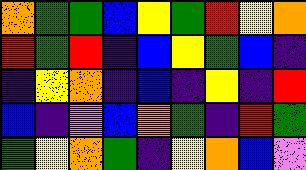[["orange", "green", "green", "blue", "yellow", "green", "red", "yellow", "orange"], ["red", "green", "red", "indigo", "blue", "yellow", "green", "blue", "indigo"], ["indigo", "yellow", "orange", "indigo", "blue", "indigo", "yellow", "indigo", "red"], ["blue", "indigo", "violet", "blue", "orange", "green", "indigo", "red", "green"], ["green", "yellow", "orange", "green", "indigo", "yellow", "orange", "blue", "violet"]]